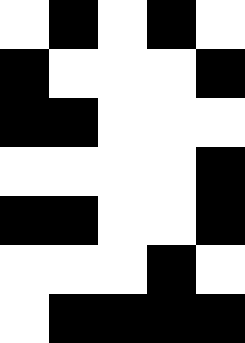[["white", "black", "white", "black", "white"], ["black", "white", "white", "white", "black"], ["black", "black", "white", "white", "white"], ["white", "white", "white", "white", "black"], ["black", "black", "white", "white", "black"], ["white", "white", "white", "black", "white"], ["white", "black", "black", "black", "black"]]